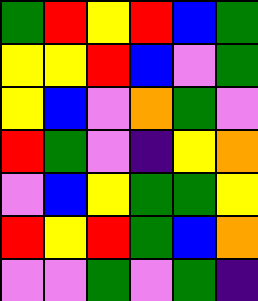[["green", "red", "yellow", "red", "blue", "green"], ["yellow", "yellow", "red", "blue", "violet", "green"], ["yellow", "blue", "violet", "orange", "green", "violet"], ["red", "green", "violet", "indigo", "yellow", "orange"], ["violet", "blue", "yellow", "green", "green", "yellow"], ["red", "yellow", "red", "green", "blue", "orange"], ["violet", "violet", "green", "violet", "green", "indigo"]]